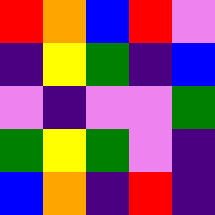[["red", "orange", "blue", "red", "violet"], ["indigo", "yellow", "green", "indigo", "blue"], ["violet", "indigo", "violet", "violet", "green"], ["green", "yellow", "green", "violet", "indigo"], ["blue", "orange", "indigo", "red", "indigo"]]